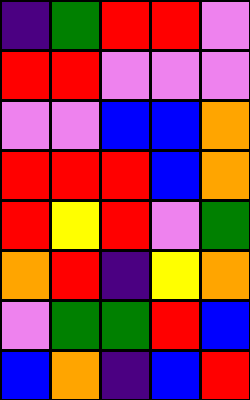[["indigo", "green", "red", "red", "violet"], ["red", "red", "violet", "violet", "violet"], ["violet", "violet", "blue", "blue", "orange"], ["red", "red", "red", "blue", "orange"], ["red", "yellow", "red", "violet", "green"], ["orange", "red", "indigo", "yellow", "orange"], ["violet", "green", "green", "red", "blue"], ["blue", "orange", "indigo", "blue", "red"]]